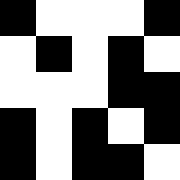[["black", "white", "white", "white", "black"], ["white", "black", "white", "black", "white"], ["white", "white", "white", "black", "black"], ["black", "white", "black", "white", "black"], ["black", "white", "black", "black", "white"]]